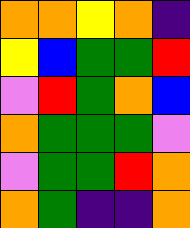[["orange", "orange", "yellow", "orange", "indigo"], ["yellow", "blue", "green", "green", "red"], ["violet", "red", "green", "orange", "blue"], ["orange", "green", "green", "green", "violet"], ["violet", "green", "green", "red", "orange"], ["orange", "green", "indigo", "indigo", "orange"]]